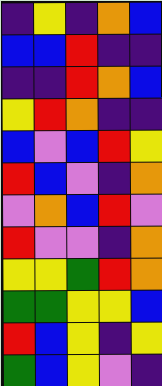[["indigo", "yellow", "indigo", "orange", "blue"], ["blue", "blue", "red", "indigo", "indigo"], ["indigo", "indigo", "red", "orange", "blue"], ["yellow", "red", "orange", "indigo", "indigo"], ["blue", "violet", "blue", "red", "yellow"], ["red", "blue", "violet", "indigo", "orange"], ["violet", "orange", "blue", "red", "violet"], ["red", "violet", "violet", "indigo", "orange"], ["yellow", "yellow", "green", "red", "orange"], ["green", "green", "yellow", "yellow", "blue"], ["red", "blue", "yellow", "indigo", "yellow"], ["green", "blue", "yellow", "violet", "indigo"]]